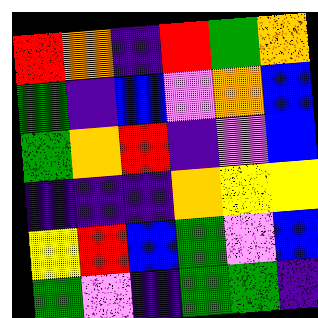[["red", "orange", "indigo", "red", "green", "orange"], ["green", "indigo", "blue", "violet", "orange", "blue"], ["green", "orange", "red", "indigo", "violet", "blue"], ["indigo", "indigo", "indigo", "orange", "yellow", "yellow"], ["yellow", "red", "blue", "green", "violet", "blue"], ["green", "violet", "indigo", "green", "green", "indigo"]]